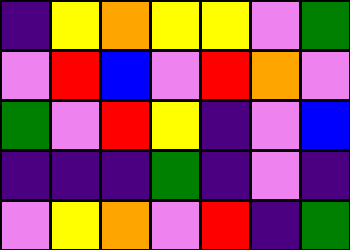[["indigo", "yellow", "orange", "yellow", "yellow", "violet", "green"], ["violet", "red", "blue", "violet", "red", "orange", "violet"], ["green", "violet", "red", "yellow", "indigo", "violet", "blue"], ["indigo", "indigo", "indigo", "green", "indigo", "violet", "indigo"], ["violet", "yellow", "orange", "violet", "red", "indigo", "green"]]